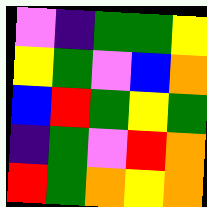[["violet", "indigo", "green", "green", "yellow"], ["yellow", "green", "violet", "blue", "orange"], ["blue", "red", "green", "yellow", "green"], ["indigo", "green", "violet", "red", "orange"], ["red", "green", "orange", "yellow", "orange"]]